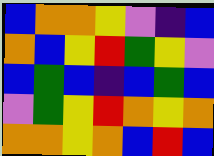[["blue", "orange", "orange", "yellow", "violet", "indigo", "blue"], ["orange", "blue", "yellow", "red", "green", "yellow", "violet"], ["blue", "green", "blue", "indigo", "blue", "green", "blue"], ["violet", "green", "yellow", "red", "orange", "yellow", "orange"], ["orange", "orange", "yellow", "orange", "blue", "red", "blue"]]